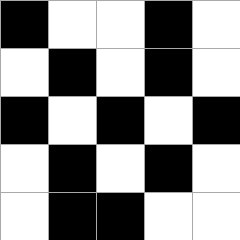[["black", "white", "white", "black", "white"], ["white", "black", "white", "black", "white"], ["black", "white", "black", "white", "black"], ["white", "black", "white", "black", "white"], ["white", "black", "black", "white", "white"]]